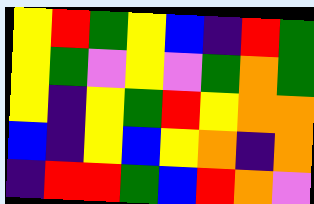[["yellow", "red", "green", "yellow", "blue", "indigo", "red", "green"], ["yellow", "green", "violet", "yellow", "violet", "green", "orange", "green"], ["yellow", "indigo", "yellow", "green", "red", "yellow", "orange", "orange"], ["blue", "indigo", "yellow", "blue", "yellow", "orange", "indigo", "orange"], ["indigo", "red", "red", "green", "blue", "red", "orange", "violet"]]